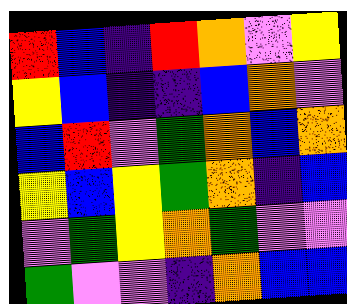[["red", "blue", "indigo", "red", "orange", "violet", "yellow"], ["yellow", "blue", "indigo", "indigo", "blue", "orange", "violet"], ["blue", "red", "violet", "green", "orange", "blue", "orange"], ["yellow", "blue", "yellow", "green", "orange", "indigo", "blue"], ["violet", "green", "yellow", "orange", "green", "violet", "violet"], ["green", "violet", "violet", "indigo", "orange", "blue", "blue"]]